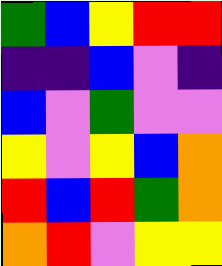[["green", "blue", "yellow", "red", "red"], ["indigo", "indigo", "blue", "violet", "indigo"], ["blue", "violet", "green", "violet", "violet"], ["yellow", "violet", "yellow", "blue", "orange"], ["red", "blue", "red", "green", "orange"], ["orange", "red", "violet", "yellow", "yellow"]]